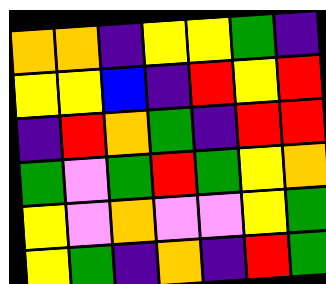[["orange", "orange", "indigo", "yellow", "yellow", "green", "indigo"], ["yellow", "yellow", "blue", "indigo", "red", "yellow", "red"], ["indigo", "red", "orange", "green", "indigo", "red", "red"], ["green", "violet", "green", "red", "green", "yellow", "orange"], ["yellow", "violet", "orange", "violet", "violet", "yellow", "green"], ["yellow", "green", "indigo", "orange", "indigo", "red", "green"]]